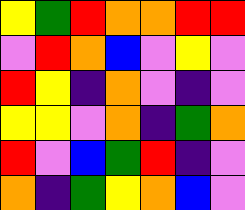[["yellow", "green", "red", "orange", "orange", "red", "red"], ["violet", "red", "orange", "blue", "violet", "yellow", "violet"], ["red", "yellow", "indigo", "orange", "violet", "indigo", "violet"], ["yellow", "yellow", "violet", "orange", "indigo", "green", "orange"], ["red", "violet", "blue", "green", "red", "indigo", "violet"], ["orange", "indigo", "green", "yellow", "orange", "blue", "violet"]]